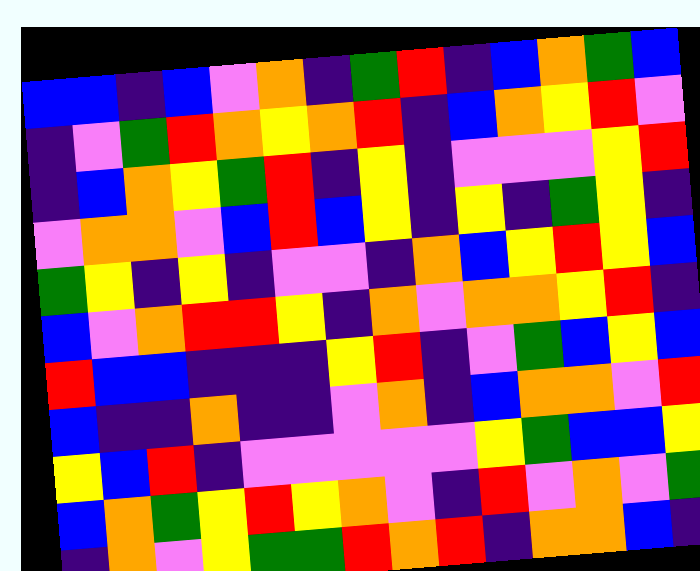[["blue", "blue", "indigo", "blue", "violet", "orange", "indigo", "green", "red", "indigo", "blue", "orange", "green", "blue"], ["indigo", "violet", "green", "red", "orange", "yellow", "orange", "red", "indigo", "blue", "orange", "yellow", "red", "violet"], ["indigo", "blue", "orange", "yellow", "green", "red", "indigo", "yellow", "indigo", "violet", "violet", "violet", "yellow", "red"], ["violet", "orange", "orange", "violet", "blue", "red", "blue", "yellow", "indigo", "yellow", "indigo", "green", "yellow", "indigo"], ["green", "yellow", "indigo", "yellow", "indigo", "violet", "violet", "indigo", "orange", "blue", "yellow", "red", "yellow", "blue"], ["blue", "violet", "orange", "red", "red", "yellow", "indigo", "orange", "violet", "orange", "orange", "yellow", "red", "indigo"], ["red", "blue", "blue", "indigo", "indigo", "indigo", "yellow", "red", "indigo", "violet", "green", "blue", "yellow", "blue"], ["blue", "indigo", "indigo", "orange", "indigo", "indigo", "violet", "orange", "indigo", "blue", "orange", "orange", "violet", "red"], ["yellow", "blue", "red", "indigo", "violet", "violet", "violet", "violet", "violet", "yellow", "green", "blue", "blue", "yellow"], ["blue", "orange", "green", "yellow", "red", "yellow", "orange", "violet", "indigo", "red", "violet", "orange", "violet", "green"], ["indigo", "orange", "violet", "yellow", "green", "green", "red", "orange", "red", "indigo", "orange", "orange", "blue", "indigo"]]